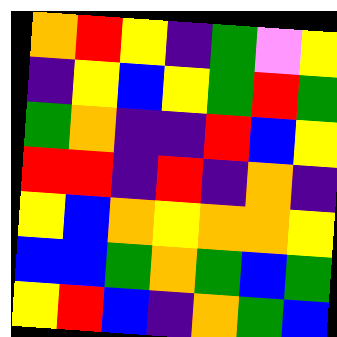[["orange", "red", "yellow", "indigo", "green", "violet", "yellow"], ["indigo", "yellow", "blue", "yellow", "green", "red", "green"], ["green", "orange", "indigo", "indigo", "red", "blue", "yellow"], ["red", "red", "indigo", "red", "indigo", "orange", "indigo"], ["yellow", "blue", "orange", "yellow", "orange", "orange", "yellow"], ["blue", "blue", "green", "orange", "green", "blue", "green"], ["yellow", "red", "blue", "indigo", "orange", "green", "blue"]]